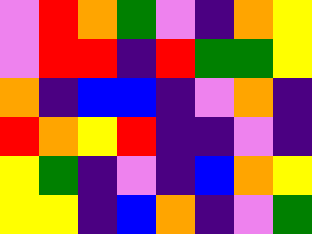[["violet", "red", "orange", "green", "violet", "indigo", "orange", "yellow"], ["violet", "red", "red", "indigo", "red", "green", "green", "yellow"], ["orange", "indigo", "blue", "blue", "indigo", "violet", "orange", "indigo"], ["red", "orange", "yellow", "red", "indigo", "indigo", "violet", "indigo"], ["yellow", "green", "indigo", "violet", "indigo", "blue", "orange", "yellow"], ["yellow", "yellow", "indigo", "blue", "orange", "indigo", "violet", "green"]]